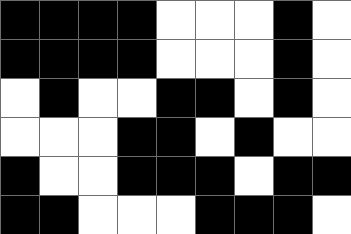[["black", "black", "black", "black", "white", "white", "white", "black", "white"], ["black", "black", "black", "black", "white", "white", "white", "black", "white"], ["white", "black", "white", "white", "black", "black", "white", "black", "white"], ["white", "white", "white", "black", "black", "white", "black", "white", "white"], ["black", "white", "white", "black", "black", "black", "white", "black", "black"], ["black", "black", "white", "white", "white", "black", "black", "black", "white"]]